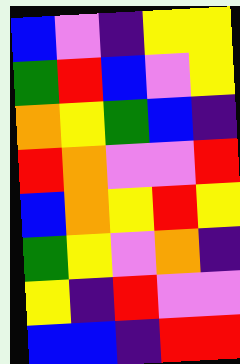[["blue", "violet", "indigo", "yellow", "yellow"], ["green", "red", "blue", "violet", "yellow"], ["orange", "yellow", "green", "blue", "indigo"], ["red", "orange", "violet", "violet", "red"], ["blue", "orange", "yellow", "red", "yellow"], ["green", "yellow", "violet", "orange", "indigo"], ["yellow", "indigo", "red", "violet", "violet"], ["blue", "blue", "indigo", "red", "red"]]